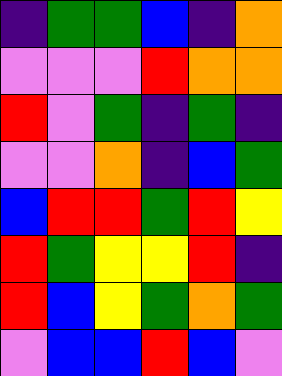[["indigo", "green", "green", "blue", "indigo", "orange"], ["violet", "violet", "violet", "red", "orange", "orange"], ["red", "violet", "green", "indigo", "green", "indigo"], ["violet", "violet", "orange", "indigo", "blue", "green"], ["blue", "red", "red", "green", "red", "yellow"], ["red", "green", "yellow", "yellow", "red", "indigo"], ["red", "blue", "yellow", "green", "orange", "green"], ["violet", "blue", "blue", "red", "blue", "violet"]]